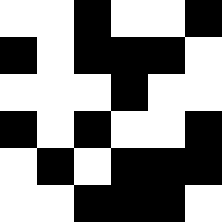[["white", "white", "black", "white", "white", "black"], ["black", "white", "black", "black", "black", "white"], ["white", "white", "white", "black", "white", "white"], ["black", "white", "black", "white", "white", "black"], ["white", "black", "white", "black", "black", "black"], ["white", "white", "black", "black", "black", "white"]]